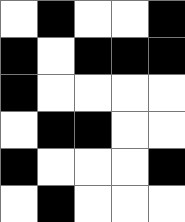[["white", "black", "white", "white", "black"], ["black", "white", "black", "black", "black"], ["black", "white", "white", "white", "white"], ["white", "black", "black", "white", "white"], ["black", "white", "white", "white", "black"], ["white", "black", "white", "white", "white"]]